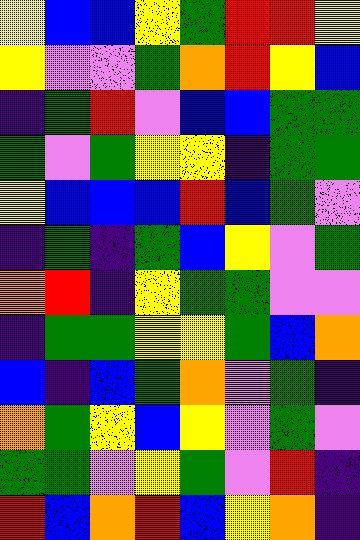[["yellow", "blue", "blue", "yellow", "green", "red", "red", "yellow"], ["yellow", "violet", "violet", "green", "orange", "red", "yellow", "blue"], ["indigo", "green", "red", "violet", "blue", "blue", "green", "green"], ["green", "violet", "green", "yellow", "yellow", "indigo", "green", "green"], ["yellow", "blue", "blue", "blue", "red", "blue", "green", "violet"], ["indigo", "green", "indigo", "green", "blue", "yellow", "violet", "green"], ["orange", "red", "indigo", "yellow", "green", "green", "violet", "violet"], ["indigo", "green", "green", "yellow", "yellow", "green", "blue", "orange"], ["blue", "indigo", "blue", "green", "orange", "violet", "green", "indigo"], ["orange", "green", "yellow", "blue", "yellow", "violet", "green", "violet"], ["green", "green", "violet", "yellow", "green", "violet", "red", "indigo"], ["red", "blue", "orange", "red", "blue", "yellow", "orange", "indigo"]]